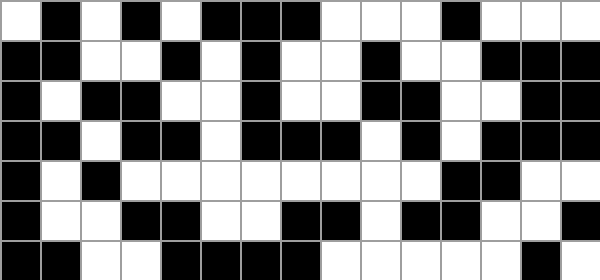[["white", "black", "white", "black", "white", "black", "black", "black", "white", "white", "white", "black", "white", "white", "white"], ["black", "black", "white", "white", "black", "white", "black", "white", "white", "black", "white", "white", "black", "black", "black"], ["black", "white", "black", "black", "white", "white", "black", "white", "white", "black", "black", "white", "white", "black", "black"], ["black", "black", "white", "black", "black", "white", "black", "black", "black", "white", "black", "white", "black", "black", "black"], ["black", "white", "black", "white", "white", "white", "white", "white", "white", "white", "white", "black", "black", "white", "white"], ["black", "white", "white", "black", "black", "white", "white", "black", "black", "white", "black", "black", "white", "white", "black"], ["black", "black", "white", "white", "black", "black", "black", "black", "white", "white", "white", "white", "white", "black", "white"]]